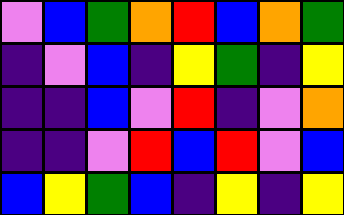[["violet", "blue", "green", "orange", "red", "blue", "orange", "green"], ["indigo", "violet", "blue", "indigo", "yellow", "green", "indigo", "yellow"], ["indigo", "indigo", "blue", "violet", "red", "indigo", "violet", "orange"], ["indigo", "indigo", "violet", "red", "blue", "red", "violet", "blue"], ["blue", "yellow", "green", "blue", "indigo", "yellow", "indigo", "yellow"]]